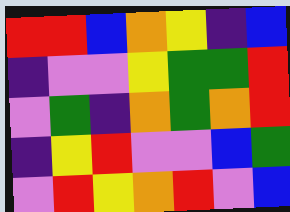[["red", "red", "blue", "orange", "yellow", "indigo", "blue"], ["indigo", "violet", "violet", "yellow", "green", "green", "red"], ["violet", "green", "indigo", "orange", "green", "orange", "red"], ["indigo", "yellow", "red", "violet", "violet", "blue", "green"], ["violet", "red", "yellow", "orange", "red", "violet", "blue"]]